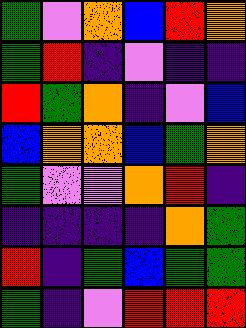[["green", "violet", "orange", "blue", "red", "orange"], ["green", "red", "indigo", "violet", "indigo", "indigo"], ["red", "green", "orange", "indigo", "violet", "blue"], ["blue", "orange", "orange", "blue", "green", "orange"], ["green", "violet", "violet", "orange", "red", "indigo"], ["indigo", "indigo", "indigo", "indigo", "orange", "green"], ["red", "indigo", "green", "blue", "green", "green"], ["green", "indigo", "violet", "red", "red", "red"]]